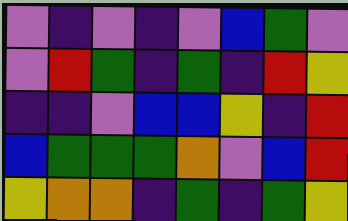[["violet", "indigo", "violet", "indigo", "violet", "blue", "green", "violet"], ["violet", "red", "green", "indigo", "green", "indigo", "red", "yellow"], ["indigo", "indigo", "violet", "blue", "blue", "yellow", "indigo", "red"], ["blue", "green", "green", "green", "orange", "violet", "blue", "red"], ["yellow", "orange", "orange", "indigo", "green", "indigo", "green", "yellow"]]